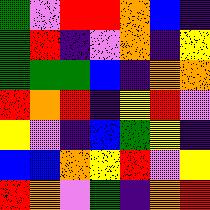[["green", "violet", "red", "red", "orange", "blue", "indigo"], ["green", "red", "indigo", "violet", "orange", "indigo", "yellow"], ["green", "green", "green", "blue", "indigo", "orange", "orange"], ["red", "orange", "red", "indigo", "yellow", "red", "violet"], ["yellow", "violet", "indigo", "blue", "green", "yellow", "indigo"], ["blue", "blue", "orange", "yellow", "red", "violet", "yellow"], ["red", "orange", "violet", "green", "indigo", "orange", "red"]]